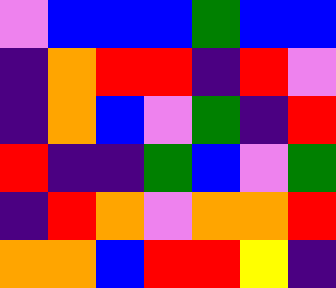[["violet", "blue", "blue", "blue", "green", "blue", "blue"], ["indigo", "orange", "red", "red", "indigo", "red", "violet"], ["indigo", "orange", "blue", "violet", "green", "indigo", "red"], ["red", "indigo", "indigo", "green", "blue", "violet", "green"], ["indigo", "red", "orange", "violet", "orange", "orange", "red"], ["orange", "orange", "blue", "red", "red", "yellow", "indigo"]]